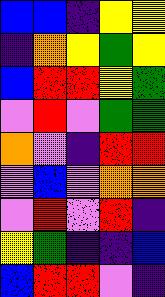[["blue", "blue", "indigo", "yellow", "yellow"], ["indigo", "orange", "yellow", "green", "yellow"], ["blue", "red", "red", "yellow", "green"], ["violet", "red", "violet", "green", "green"], ["orange", "violet", "indigo", "red", "red"], ["violet", "blue", "violet", "orange", "orange"], ["violet", "red", "violet", "red", "indigo"], ["yellow", "green", "indigo", "indigo", "blue"], ["blue", "red", "red", "violet", "indigo"]]